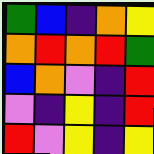[["green", "blue", "indigo", "orange", "yellow"], ["orange", "red", "orange", "red", "green"], ["blue", "orange", "violet", "indigo", "red"], ["violet", "indigo", "yellow", "indigo", "red"], ["red", "violet", "yellow", "indigo", "yellow"]]